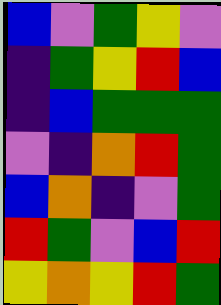[["blue", "violet", "green", "yellow", "violet"], ["indigo", "green", "yellow", "red", "blue"], ["indigo", "blue", "green", "green", "green"], ["violet", "indigo", "orange", "red", "green"], ["blue", "orange", "indigo", "violet", "green"], ["red", "green", "violet", "blue", "red"], ["yellow", "orange", "yellow", "red", "green"]]